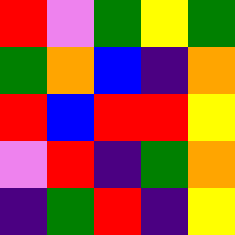[["red", "violet", "green", "yellow", "green"], ["green", "orange", "blue", "indigo", "orange"], ["red", "blue", "red", "red", "yellow"], ["violet", "red", "indigo", "green", "orange"], ["indigo", "green", "red", "indigo", "yellow"]]